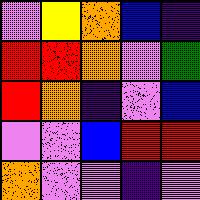[["violet", "yellow", "orange", "blue", "indigo"], ["red", "red", "orange", "violet", "green"], ["red", "orange", "indigo", "violet", "blue"], ["violet", "violet", "blue", "red", "red"], ["orange", "violet", "violet", "indigo", "violet"]]